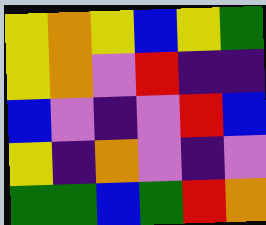[["yellow", "orange", "yellow", "blue", "yellow", "green"], ["yellow", "orange", "violet", "red", "indigo", "indigo"], ["blue", "violet", "indigo", "violet", "red", "blue"], ["yellow", "indigo", "orange", "violet", "indigo", "violet"], ["green", "green", "blue", "green", "red", "orange"]]